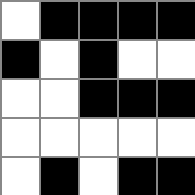[["white", "black", "black", "black", "black"], ["black", "white", "black", "white", "white"], ["white", "white", "black", "black", "black"], ["white", "white", "white", "white", "white"], ["white", "black", "white", "black", "black"]]